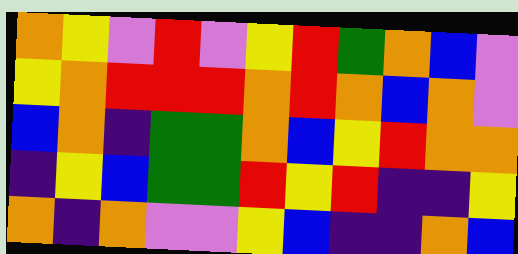[["orange", "yellow", "violet", "red", "violet", "yellow", "red", "green", "orange", "blue", "violet"], ["yellow", "orange", "red", "red", "red", "orange", "red", "orange", "blue", "orange", "violet"], ["blue", "orange", "indigo", "green", "green", "orange", "blue", "yellow", "red", "orange", "orange"], ["indigo", "yellow", "blue", "green", "green", "red", "yellow", "red", "indigo", "indigo", "yellow"], ["orange", "indigo", "orange", "violet", "violet", "yellow", "blue", "indigo", "indigo", "orange", "blue"]]